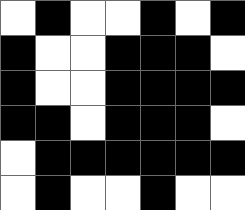[["white", "black", "white", "white", "black", "white", "black"], ["black", "white", "white", "black", "black", "black", "white"], ["black", "white", "white", "black", "black", "black", "black"], ["black", "black", "white", "black", "black", "black", "white"], ["white", "black", "black", "black", "black", "black", "black"], ["white", "black", "white", "white", "black", "white", "white"]]